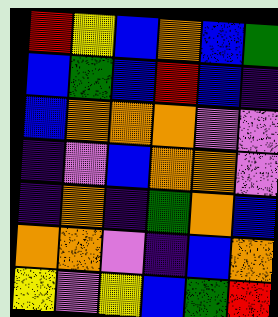[["red", "yellow", "blue", "orange", "blue", "green"], ["blue", "green", "blue", "red", "blue", "indigo"], ["blue", "orange", "orange", "orange", "violet", "violet"], ["indigo", "violet", "blue", "orange", "orange", "violet"], ["indigo", "orange", "indigo", "green", "orange", "blue"], ["orange", "orange", "violet", "indigo", "blue", "orange"], ["yellow", "violet", "yellow", "blue", "green", "red"]]